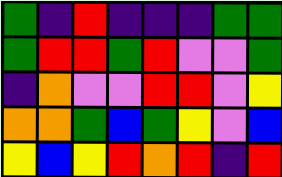[["green", "indigo", "red", "indigo", "indigo", "indigo", "green", "green"], ["green", "red", "red", "green", "red", "violet", "violet", "green"], ["indigo", "orange", "violet", "violet", "red", "red", "violet", "yellow"], ["orange", "orange", "green", "blue", "green", "yellow", "violet", "blue"], ["yellow", "blue", "yellow", "red", "orange", "red", "indigo", "red"]]